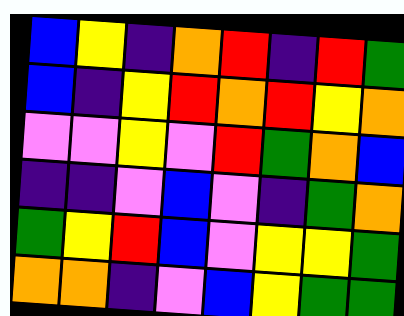[["blue", "yellow", "indigo", "orange", "red", "indigo", "red", "green"], ["blue", "indigo", "yellow", "red", "orange", "red", "yellow", "orange"], ["violet", "violet", "yellow", "violet", "red", "green", "orange", "blue"], ["indigo", "indigo", "violet", "blue", "violet", "indigo", "green", "orange"], ["green", "yellow", "red", "blue", "violet", "yellow", "yellow", "green"], ["orange", "orange", "indigo", "violet", "blue", "yellow", "green", "green"]]